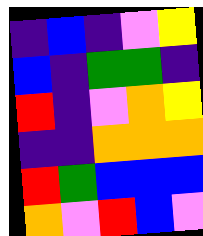[["indigo", "blue", "indigo", "violet", "yellow"], ["blue", "indigo", "green", "green", "indigo"], ["red", "indigo", "violet", "orange", "yellow"], ["indigo", "indigo", "orange", "orange", "orange"], ["red", "green", "blue", "blue", "blue"], ["orange", "violet", "red", "blue", "violet"]]